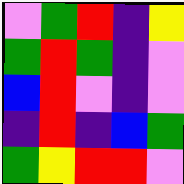[["violet", "green", "red", "indigo", "yellow"], ["green", "red", "green", "indigo", "violet"], ["blue", "red", "violet", "indigo", "violet"], ["indigo", "red", "indigo", "blue", "green"], ["green", "yellow", "red", "red", "violet"]]